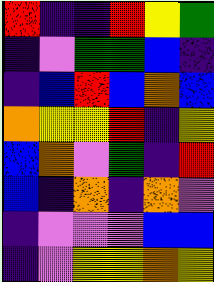[["red", "indigo", "indigo", "red", "yellow", "green"], ["indigo", "violet", "green", "green", "blue", "indigo"], ["indigo", "blue", "red", "blue", "orange", "blue"], ["orange", "yellow", "yellow", "red", "indigo", "yellow"], ["blue", "orange", "violet", "green", "indigo", "red"], ["blue", "indigo", "orange", "indigo", "orange", "violet"], ["indigo", "violet", "violet", "violet", "blue", "blue"], ["indigo", "violet", "yellow", "yellow", "orange", "yellow"]]